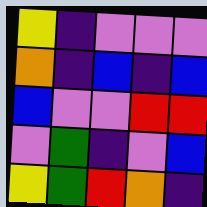[["yellow", "indigo", "violet", "violet", "violet"], ["orange", "indigo", "blue", "indigo", "blue"], ["blue", "violet", "violet", "red", "red"], ["violet", "green", "indigo", "violet", "blue"], ["yellow", "green", "red", "orange", "indigo"]]